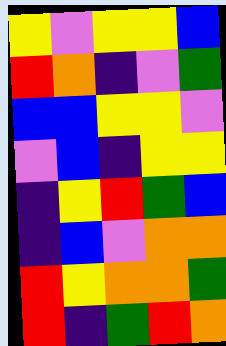[["yellow", "violet", "yellow", "yellow", "blue"], ["red", "orange", "indigo", "violet", "green"], ["blue", "blue", "yellow", "yellow", "violet"], ["violet", "blue", "indigo", "yellow", "yellow"], ["indigo", "yellow", "red", "green", "blue"], ["indigo", "blue", "violet", "orange", "orange"], ["red", "yellow", "orange", "orange", "green"], ["red", "indigo", "green", "red", "orange"]]